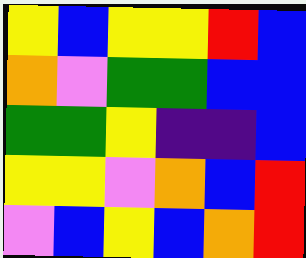[["yellow", "blue", "yellow", "yellow", "red", "blue"], ["orange", "violet", "green", "green", "blue", "blue"], ["green", "green", "yellow", "indigo", "indigo", "blue"], ["yellow", "yellow", "violet", "orange", "blue", "red"], ["violet", "blue", "yellow", "blue", "orange", "red"]]